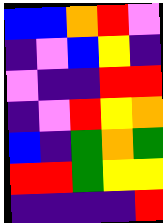[["blue", "blue", "orange", "red", "violet"], ["indigo", "violet", "blue", "yellow", "indigo"], ["violet", "indigo", "indigo", "red", "red"], ["indigo", "violet", "red", "yellow", "orange"], ["blue", "indigo", "green", "orange", "green"], ["red", "red", "green", "yellow", "yellow"], ["indigo", "indigo", "indigo", "indigo", "red"]]